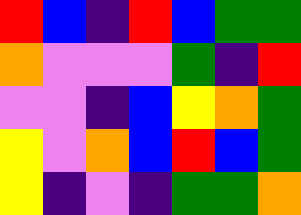[["red", "blue", "indigo", "red", "blue", "green", "green"], ["orange", "violet", "violet", "violet", "green", "indigo", "red"], ["violet", "violet", "indigo", "blue", "yellow", "orange", "green"], ["yellow", "violet", "orange", "blue", "red", "blue", "green"], ["yellow", "indigo", "violet", "indigo", "green", "green", "orange"]]